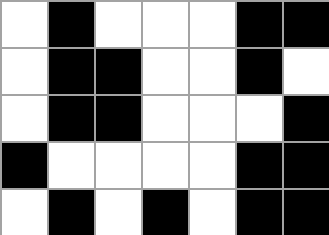[["white", "black", "white", "white", "white", "black", "black"], ["white", "black", "black", "white", "white", "black", "white"], ["white", "black", "black", "white", "white", "white", "black"], ["black", "white", "white", "white", "white", "black", "black"], ["white", "black", "white", "black", "white", "black", "black"]]